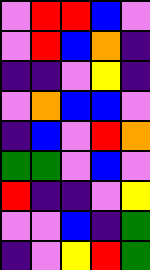[["violet", "red", "red", "blue", "violet"], ["violet", "red", "blue", "orange", "indigo"], ["indigo", "indigo", "violet", "yellow", "indigo"], ["violet", "orange", "blue", "blue", "violet"], ["indigo", "blue", "violet", "red", "orange"], ["green", "green", "violet", "blue", "violet"], ["red", "indigo", "indigo", "violet", "yellow"], ["violet", "violet", "blue", "indigo", "green"], ["indigo", "violet", "yellow", "red", "green"]]